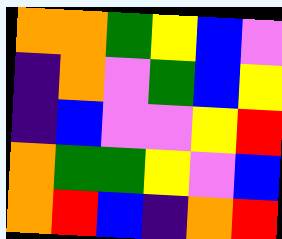[["orange", "orange", "green", "yellow", "blue", "violet"], ["indigo", "orange", "violet", "green", "blue", "yellow"], ["indigo", "blue", "violet", "violet", "yellow", "red"], ["orange", "green", "green", "yellow", "violet", "blue"], ["orange", "red", "blue", "indigo", "orange", "red"]]